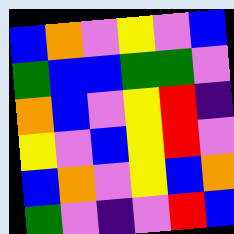[["blue", "orange", "violet", "yellow", "violet", "blue"], ["green", "blue", "blue", "green", "green", "violet"], ["orange", "blue", "violet", "yellow", "red", "indigo"], ["yellow", "violet", "blue", "yellow", "red", "violet"], ["blue", "orange", "violet", "yellow", "blue", "orange"], ["green", "violet", "indigo", "violet", "red", "blue"]]